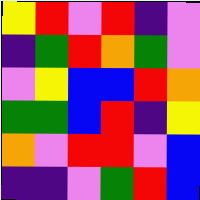[["yellow", "red", "violet", "red", "indigo", "violet"], ["indigo", "green", "red", "orange", "green", "violet"], ["violet", "yellow", "blue", "blue", "red", "orange"], ["green", "green", "blue", "red", "indigo", "yellow"], ["orange", "violet", "red", "red", "violet", "blue"], ["indigo", "indigo", "violet", "green", "red", "blue"]]